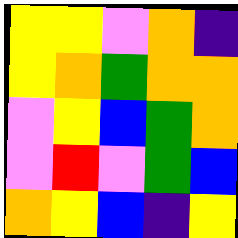[["yellow", "yellow", "violet", "orange", "indigo"], ["yellow", "orange", "green", "orange", "orange"], ["violet", "yellow", "blue", "green", "orange"], ["violet", "red", "violet", "green", "blue"], ["orange", "yellow", "blue", "indigo", "yellow"]]